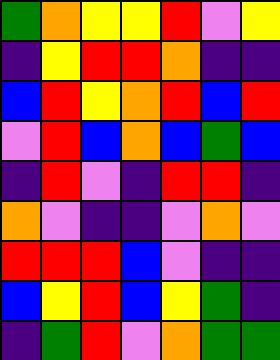[["green", "orange", "yellow", "yellow", "red", "violet", "yellow"], ["indigo", "yellow", "red", "red", "orange", "indigo", "indigo"], ["blue", "red", "yellow", "orange", "red", "blue", "red"], ["violet", "red", "blue", "orange", "blue", "green", "blue"], ["indigo", "red", "violet", "indigo", "red", "red", "indigo"], ["orange", "violet", "indigo", "indigo", "violet", "orange", "violet"], ["red", "red", "red", "blue", "violet", "indigo", "indigo"], ["blue", "yellow", "red", "blue", "yellow", "green", "indigo"], ["indigo", "green", "red", "violet", "orange", "green", "green"]]